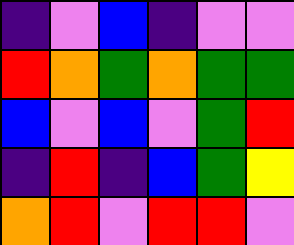[["indigo", "violet", "blue", "indigo", "violet", "violet"], ["red", "orange", "green", "orange", "green", "green"], ["blue", "violet", "blue", "violet", "green", "red"], ["indigo", "red", "indigo", "blue", "green", "yellow"], ["orange", "red", "violet", "red", "red", "violet"]]